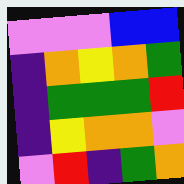[["violet", "violet", "violet", "blue", "blue"], ["indigo", "orange", "yellow", "orange", "green"], ["indigo", "green", "green", "green", "red"], ["indigo", "yellow", "orange", "orange", "violet"], ["violet", "red", "indigo", "green", "orange"]]